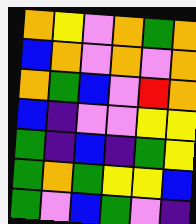[["orange", "yellow", "violet", "orange", "green", "orange"], ["blue", "orange", "violet", "orange", "violet", "orange"], ["orange", "green", "blue", "violet", "red", "orange"], ["blue", "indigo", "violet", "violet", "yellow", "yellow"], ["green", "indigo", "blue", "indigo", "green", "yellow"], ["green", "orange", "green", "yellow", "yellow", "blue"], ["green", "violet", "blue", "green", "violet", "indigo"]]